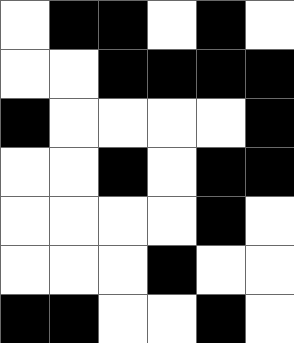[["white", "black", "black", "white", "black", "white"], ["white", "white", "black", "black", "black", "black"], ["black", "white", "white", "white", "white", "black"], ["white", "white", "black", "white", "black", "black"], ["white", "white", "white", "white", "black", "white"], ["white", "white", "white", "black", "white", "white"], ["black", "black", "white", "white", "black", "white"]]